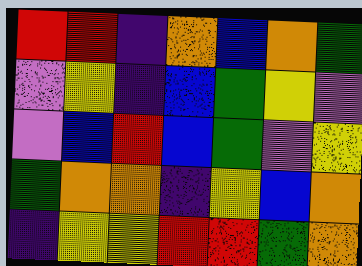[["red", "red", "indigo", "orange", "blue", "orange", "green"], ["violet", "yellow", "indigo", "blue", "green", "yellow", "violet"], ["violet", "blue", "red", "blue", "green", "violet", "yellow"], ["green", "orange", "orange", "indigo", "yellow", "blue", "orange"], ["indigo", "yellow", "yellow", "red", "red", "green", "orange"]]